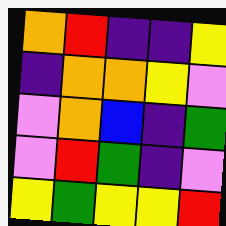[["orange", "red", "indigo", "indigo", "yellow"], ["indigo", "orange", "orange", "yellow", "violet"], ["violet", "orange", "blue", "indigo", "green"], ["violet", "red", "green", "indigo", "violet"], ["yellow", "green", "yellow", "yellow", "red"]]